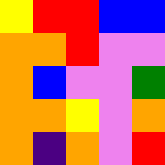[["yellow", "red", "red", "blue", "blue"], ["orange", "orange", "red", "violet", "violet"], ["orange", "blue", "violet", "violet", "green"], ["orange", "orange", "yellow", "violet", "orange"], ["orange", "indigo", "orange", "violet", "red"]]